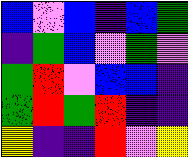[["blue", "violet", "blue", "indigo", "blue", "green"], ["indigo", "green", "blue", "violet", "green", "violet"], ["green", "red", "violet", "blue", "blue", "indigo"], ["green", "red", "green", "red", "indigo", "indigo"], ["yellow", "indigo", "indigo", "red", "violet", "yellow"]]